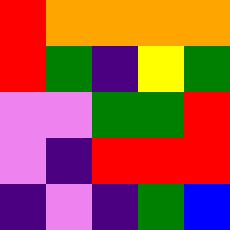[["red", "orange", "orange", "orange", "orange"], ["red", "green", "indigo", "yellow", "green"], ["violet", "violet", "green", "green", "red"], ["violet", "indigo", "red", "red", "red"], ["indigo", "violet", "indigo", "green", "blue"]]